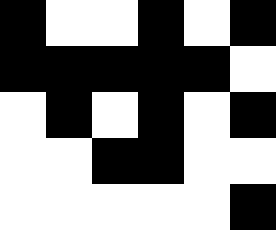[["black", "white", "white", "black", "white", "black"], ["black", "black", "black", "black", "black", "white"], ["white", "black", "white", "black", "white", "black"], ["white", "white", "black", "black", "white", "white"], ["white", "white", "white", "white", "white", "black"]]